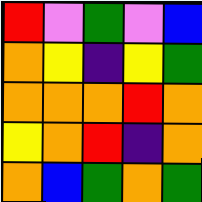[["red", "violet", "green", "violet", "blue"], ["orange", "yellow", "indigo", "yellow", "green"], ["orange", "orange", "orange", "red", "orange"], ["yellow", "orange", "red", "indigo", "orange"], ["orange", "blue", "green", "orange", "green"]]